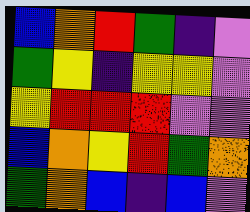[["blue", "orange", "red", "green", "indigo", "violet"], ["green", "yellow", "indigo", "yellow", "yellow", "violet"], ["yellow", "red", "red", "red", "violet", "violet"], ["blue", "orange", "yellow", "red", "green", "orange"], ["green", "orange", "blue", "indigo", "blue", "violet"]]